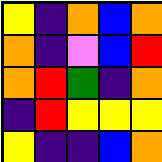[["yellow", "indigo", "orange", "blue", "orange"], ["orange", "indigo", "violet", "blue", "red"], ["orange", "red", "green", "indigo", "orange"], ["indigo", "red", "yellow", "yellow", "yellow"], ["yellow", "indigo", "indigo", "blue", "orange"]]